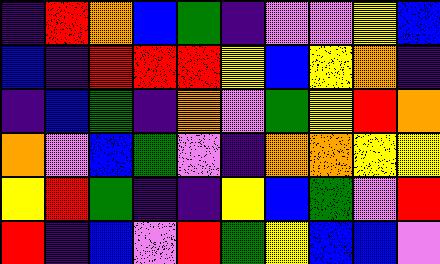[["indigo", "red", "orange", "blue", "green", "indigo", "violet", "violet", "yellow", "blue"], ["blue", "indigo", "red", "red", "red", "yellow", "blue", "yellow", "orange", "indigo"], ["indigo", "blue", "green", "indigo", "orange", "violet", "green", "yellow", "red", "orange"], ["orange", "violet", "blue", "green", "violet", "indigo", "orange", "orange", "yellow", "yellow"], ["yellow", "red", "green", "indigo", "indigo", "yellow", "blue", "green", "violet", "red"], ["red", "indigo", "blue", "violet", "red", "green", "yellow", "blue", "blue", "violet"]]